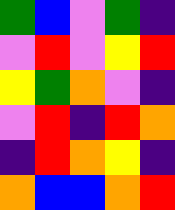[["green", "blue", "violet", "green", "indigo"], ["violet", "red", "violet", "yellow", "red"], ["yellow", "green", "orange", "violet", "indigo"], ["violet", "red", "indigo", "red", "orange"], ["indigo", "red", "orange", "yellow", "indigo"], ["orange", "blue", "blue", "orange", "red"]]